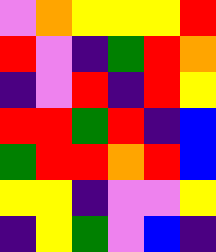[["violet", "orange", "yellow", "yellow", "yellow", "red"], ["red", "violet", "indigo", "green", "red", "orange"], ["indigo", "violet", "red", "indigo", "red", "yellow"], ["red", "red", "green", "red", "indigo", "blue"], ["green", "red", "red", "orange", "red", "blue"], ["yellow", "yellow", "indigo", "violet", "violet", "yellow"], ["indigo", "yellow", "green", "violet", "blue", "indigo"]]